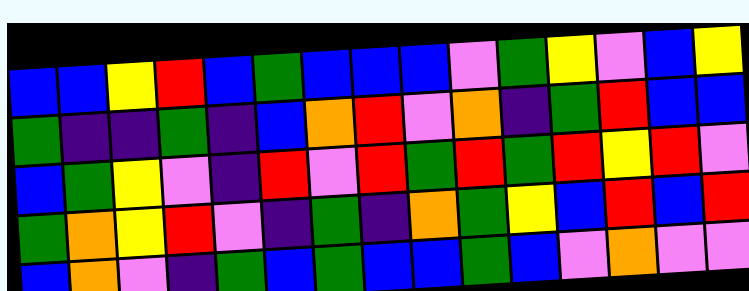[["blue", "blue", "yellow", "red", "blue", "green", "blue", "blue", "blue", "violet", "green", "yellow", "violet", "blue", "yellow"], ["green", "indigo", "indigo", "green", "indigo", "blue", "orange", "red", "violet", "orange", "indigo", "green", "red", "blue", "blue"], ["blue", "green", "yellow", "violet", "indigo", "red", "violet", "red", "green", "red", "green", "red", "yellow", "red", "violet"], ["green", "orange", "yellow", "red", "violet", "indigo", "green", "indigo", "orange", "green", "yellow", "blue", "red", "blue", "red"], ["blue", "orange", "violet", "indigo", "green", "blue", "green", "blue", "blue", "green", "blue", "violet", "orange", "violet", "violet"]]